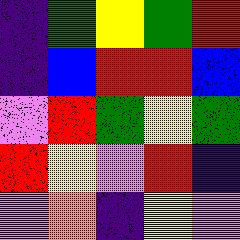[["indigo", "green", "yellow", "green", "red"], ["indigo", "blue", "red", "red", "blue"], ["violet", "red", "green", "yellow", "green"], ["red", "yellow", "violet", "red", "indigo"], ["violet", "orange", "indigo", "yellow", "violet"]]